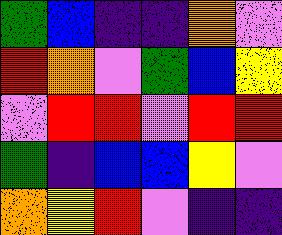[["green", "blue", "indigo", "indigo", "orange", "violet"], ["red", "orange", "violet", "green", "blue", "yellow"], ["violet", "red", "red", "violet", "red", "red"], ["green", "indigo", "blue", "blue", "yellow", "violet"], ["orange", "yellow", "red", "violet", "indigo", "indigo"]]